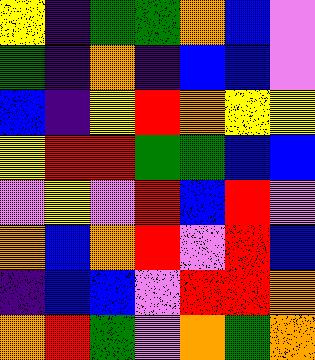[["yellow", "indigo", "green", "green", "orange", "blue", "violet"], ["green", "indigo", "orange", "indigo", "blue", "blue", "violet"], ["blue", "indigo", "yellow", "red", "orange", "yellow", "yellow"], ["yellow", "red", "red", "green", "green", "blue", "blue"], ["violet", "yellow", "violet", "red", "blue", "red", "violet"], ["orange", "blue", "orange", "red", "violet", "red", "blue"], ["indigo", "blue", "blue", "violet", "red", "red", "orange"], ["orange", "red", "green", "violet", "orange", "green", "orange"]]